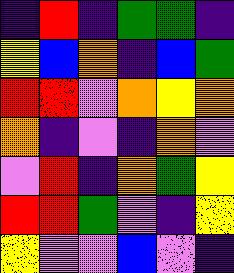[["indigo", "red", "indigo", "green", "green", "indigo"], ["yellow", "blue", "orange", "indigo", "blue", "green"], ["red", "red", "violet", "orange", "yellow", "orange"], ["orange", "indigo", "violet", "indigo", "orange", "violet"], ["violet", "red", "indigo", "orange", "green", "yellow"], ["red", "red", "green", "violet", "indigo", "yellow"], ["yellow", "violet", "violet", "blue", "violet", "indigo"]]